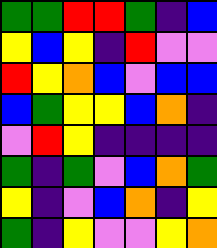[["green", "green", "red", "red", "green", "indigo", "blue"], ["yellow", "blue", "yellow", "indigo", "red", "violet", "violet"], ["red", "yellow", "orange", "blue", "violet", "blue", "blue"], ["blue", "green", "yellow", "yellow", "blue", "orange", "indigo"], ["violet", "red", "yellow", "indigo", "indigo", "indigo", "indigo"], ["green", "indigo", "green", "violet", "blue", "orange", "green"], ["yellow", "indigo", "violet", "blue", "orange", "indigo", "yellow"], ["green", "indigo", "yellow", "violet", "violet", "yellow", "orange"]]